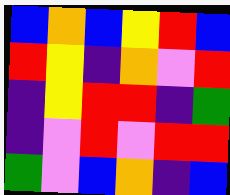[["blue", "orange", "blue", "yellow", "red", "blue"], ["red", "yellow", "indigo", "orange", "violet", "red"], ["indigo", "yellow", "red", "red", "indigo", "green"], ["indigo", "violet", "red", "violet", "red", "red"], ["green", "violet", "blue", "orange", "indigo", "blue"]]